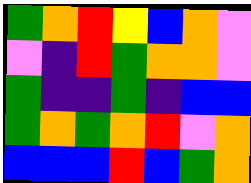[["green", "orange", "red", "yellow", "blue", "orange", "violet"], ["violet", "indigo", "red", "green", "orange", "orange", "violet"], ["green", "indigo", "indigo", "green", "indigo", "blue", "blue"], ["green", "orange", "green", "orange", "red", "violet", "orange"], ["blue", "blue", "blue", "red", "blue", "green", "orange"]]